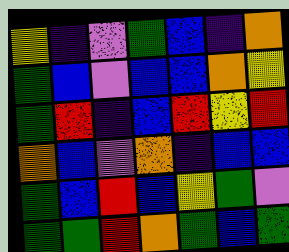[["yellow", "indigo", "violet", "green", "blue", "indigo", "orange"], ["green", "blue", "violet", "blue", "blue", "orange", "yellow"], ["green", "red", "indigo", "blue", "red", "yellow", "red"], ["orange", "blue", "violet", "orange", "indigo", "blue", "blue"], ["green", "blue", "red", "blue", "yellow", "green", "violet"], ["green", "green", "red", "orange", "green", "blue", "green"]]